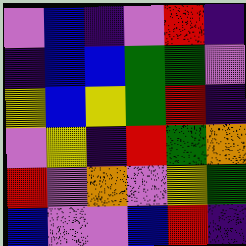[["violet", "blue", "indigo", "violet", "red", "indigo"], ["indigo", "blue", "blue", "green", "green", "violet"], ["yellow", "blue", "yellow", "green", "red", "indigo"], ["violet", "yellow", "indigo", "red", "green", "orange"], ["red", "violet", "orange", "violet", "yellow", "green"], ["blue", "violet", "violet", "blue", "red", "indigo"]]